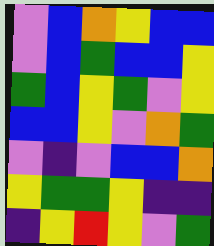[["violet", "blue", "orange", "yellow", "blue", "blue"], ["violet", "blue", "green", "blue", "blue", "yellow"], ["green", "blue", "yellow", "green", "violet", "yellow"], ["blue", "blue", "yellow", "violet", "orange", "green"], ["violet", "indigo", "violet", "blue", "blue", "orange"], ["yellow", "green", "green", "yellow", "indigo", "indigo"], ["indigo", "yellow", "red", "yellow", "violet", "green"]]